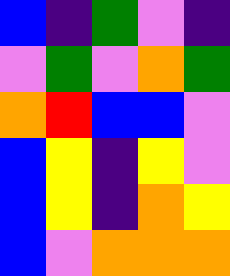[["blue", "indigo", "green", "violet", "indigo"], ["violet", "green", "violet", "orange", "green"], ["orange", "red", "blue", "blue", "violet"], ["blue", "yellow", "indigo", "yellow", "violet"], ["blue", "yellow", "indigo", "orange", "yellow"], ["blue", "violet", "orange", "orange", "orange"]]